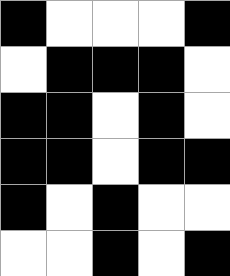[["black", "white", "white", "white", "black"], ["white", "black", "black", "black", "white"], ["black", "black", "white", "black", "white"], ["black", "black", "white", "black", "black"], ["black", "white", "black", "white", "white"], ["white", "white", "black", "white", "black"]]